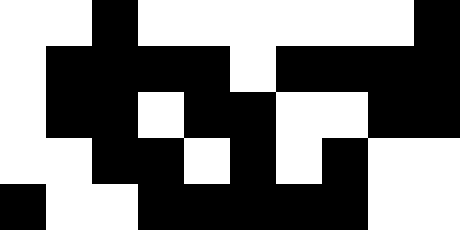[["white", "white", "black", "white", "white", "white", "white", "white", "white", "black"], ["white", "black", "black", "black", "black", "white", "black", "black", "black", "black"], ["white", "black", "black", "white", "black", "black", "white", "white", "black", "black"], ["white", "white", "black", "black", "white", "black", "white", "black", "white", "white"], ["black", "white", "white", "black", "black", "black", "black", "black", "white", "white"]]